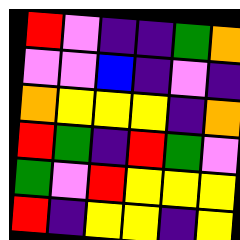[["red", "violet", "indigo", "indigo", "green", "orange"], ["violet", "violet", "blue", "indigo", "violet", "indigo"], ["orange", "yellow", "yellow", "yellow", "indigo", "orange"], ["red", "green", "indigo", "red", "green", "violet"], ["green", "violet", "red", "yellow", "yellow", "yellow"], ["red", "indigo", "yellow", "yellow", "indigo", "yellow"]]